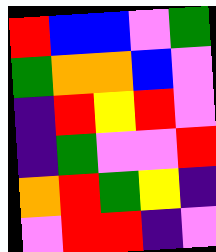[["red", "blue", "blue", "violet", "green"], ["green", "orange", "orange", "blue", "violet"], ["indigo", "red", "yellow", "red", "violet"], ["indigo", "green", "violet", "violet", "red"], ["orange", "red", "green", "yellow", "indigo"], ["violet", "red", "red", "indigo", "violet"]]